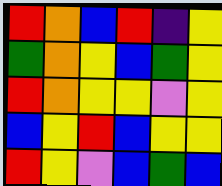[["red", "orange", "blue", "red", "indigo", "yellow"], ["green", "orange", "yellow", "blue", "green", "yellow"], ["red", "orange", "yellow", "yellow", "violet", "yellow"], ["blue", "yellow", "red", "blue", "yellow", "yellow"], ["red", "yellow", "violet", "blue", "green", "blue"]]